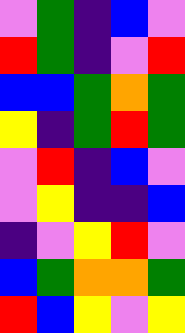[["violet", "green", "indigo", "blue", "violet"], ["red", "green", "indigo", "violet", "red"], ["blue", "blue", "green", "orange", "green"], ["yellow", "indigo", "green", "red", "green"], ["violet", "red", "indigo", "blue", "violet"], ["violet", "yellow", "indigo", "indigo", "blue"], ["indigo", "violet", "yellow", "red", "violet"], ["blue", "green", "orange", "orange", "green"], ["red", "blue", "yellow", "violet", "yellow"]]